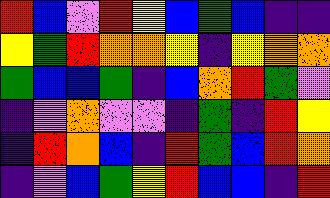[["red", "blue", "violet", "red", "yellow", "blue", "green", "blue", "indigo", "indigo"], ["yellow", "green", "red", "orange", "orange", "yellow", "indigo", "yellow", "orange", "orange"], ["green", "blue", "blue", "green", "indigo", "blue", "orange", "red", "green", "violet"], ["indigo", "violet", "orange", "violet", "violet", "indigo", "green", "indigo", "red", "yellow"], ["indigo", "red", "orange", "blue", "indigo", "red", "green", "blue", "red", "orange"], ["indigo", "violet", "blue", "green", "yellow", "red", "blue", "blue", "indigo", "red"]]